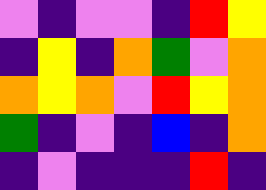[["violet", "indigo", "violet", "violet", "indigo", "red", "yellow"], ["indigo", "yellow", "indigo", "orange", "green", "violet", "orange"], ["orange", "yellow", "orange", "violet", "red", "yellow", "orange"], ["green", "indigo", "violet", "indigo", "blue", "indigo", "orange"], ["indigo", "violet", "indigo", "indigo", "indigo", "red", "indigo"]]